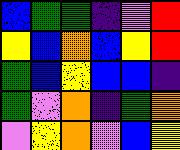[["blue", "green", "green", "indigo", "violet", "red"], ["yellow", "blue", "orange", "blue", "yellow", "red"], ["green", "blue", "yellow", "blue", "blue", "indigo"], ["green", "violet", "orange", "indigo", "green", "orange"], ["violet", "yellow", "orange", "violet", "blue", "yellow"]]